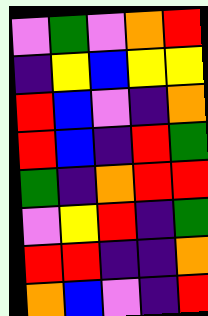[["violet", "green", "violet", "orange", "red"], ["indigo", "yellow", "blue", "yellow", "yellow"], ["red", "blue", "violet", "indigo", "orange"], ["red", "blue", "indigo", "red", "green"], ["green", "indigo", "orange", "red", "red"], ["violet", "yellow", "red", "indigo", "green"], ["red", "red", "indigo", "indigo", "orange"], ["orange", "blue", "violet", "indigo", "red"]]